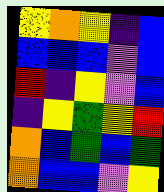[["yellow", "orange", "yellow", "indigo", "blue"], ["blue", "blue", "blue", "violet", "blue"], ["red", "indigo", "yellow", "violet", "blue"], ["indigo", "yellow", "green", "yellow", "red"], ["orange", "blue", "green", "blue", "green"], ["orange", "blue", "blue", "violet", "yellow"]]